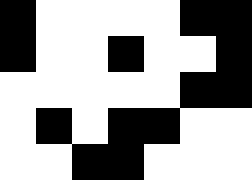[["black", "white", "white", "white", "white", "black", "black"], ["black", "white", "white", "black", "white", "white", "black"], ["white", "white", "white", "white", "white", "black", "black"], ["white", "black", "white", "black", "black", "white", "white"], ["white", "white", "black", "black", "white", "white", "white"]]